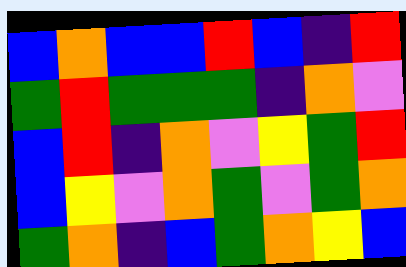[["blue", "orange", "blue", "blue", "red", "blue", "indigo", "red"], ["green", "red", "green", "green", "green", "indigo", "orange", "violet"], ["blue", "red", "indigo", "orange", "violet", "yellow", "green", "red"], ["blue", "yellow", "violet", "orange", "green", "violet", "green", "orange"], ["green", "orange", "indigo", "blue", "green", "orange", "yellow", "blue"]]